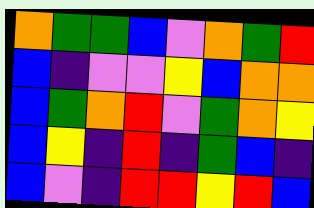[["orange", "green", "green", "blue", "violet", "orange", "green", "red"], ["blue", "indigo", "violet", "violet", "yellow", "blue", "orange", "orange"], ["blue", "green", "orange", "red", "violet", "green", "orange", "yellow"], ["blue", "yellow", "indigo", "red", "indigo", "green", "blue", "indigo"], ["blue", "violet", "indigo", "red", "red", "yellow", "red", "blue"]]